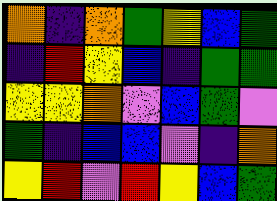[["orange", "indigo", "orange", "green", "yellow", "blue", "green"], ["indigo", "red", "yellow", "blue", "indigo", "green", "green"], ["yellow", "yellow", "orange", "violet", "blue", "green", "violet"], ["green", "indigo", "blue", "blue", "violet", "indigo", "orange"], ["yellow", "red", "violet", "red", "yellow", "blue", "green"]]